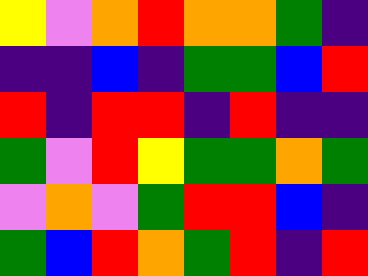[["yellow", "violet", "orange", "red", "orange", "orange", "green", "indigo"], ["indigo", "indigo", "blue", "indigo", "green", "green", "blue", "red"], ["red", "indigo", "red", "red", "indigo", "red", "indigo", "indigo"], ["green", "violet", "red", "yellow", "green", "green", "orange", "green"], ["violet", "orange", "violet", "green", "red", "red", "blue", "indigo"], ["green", "blue", "red", "orange", "green", "red", "indigo", "red"]]